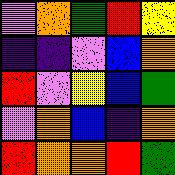[["violet", "orange", "green", "red", "yellow"], ["indigo", "indigo", "violet", "blue", "orange"], ["red", "violet", "yellow", "blue", "green"], ["violet", "orange", "blue", "indigo", "orange"], ["red", "orange", "orange", "red", "green"]]